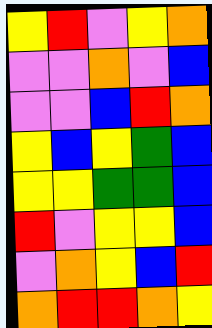[["yellow", "red", "violet", "yellow", "orange"], ["violet", "violet", "orange", "violet", "blue"], ["violet", "violet", "blue", "red", "orange"], ["yellow", "blue", "yellow", "green", "blue"], ["yellow", "yellow", "green", "green", "blue"], ["red", "violet", "yellow", "yellow", "blue"], ["violet", "orange", "yellow", "blue", "red"], ["orange", "red", "red", "orange", "yellow"]]